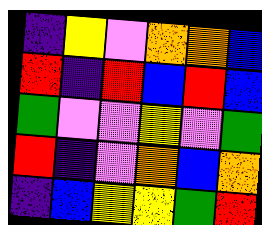[["indigo", "yellow", "violet", "orange", "orange", "blue"], ["red", "indigo", "red", "blue", "red", "blue"], ["green", "violet", "violet", "yellow", "violet", "green"], ["red", "indigo", "violet", "orange", "blue", "orange"], ["indigo", "blue", "yellow", "yellow", "green", "red"]]